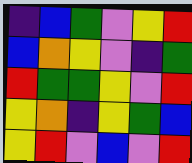[["indigo", "blue", "green", "violet", "yellow", "red"], ["blue", "orange", "yellow", "violet", "indigo", "green"], ["red", "green", "green", "yellow", "violet", "red"], ["yellow", "orange", "indigo", "yellow", "green", "blue"], ["yellow", "red", "violet", "blue", "violet", "red"]]